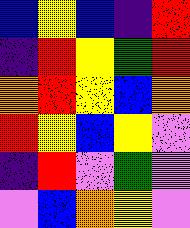[["blue", "yellow", "blue", "indigo", "red"], ["indigo", "red", "yellow", "green", "red"], ["orange", "red", "yellow", "blue", "orange"], ["red", "yellow", "blue", "yellow", "violet"], ["indigo", "red", "violet", "green", "violet"], ["violet", "blue", "orange", "yellow", "violet"]]